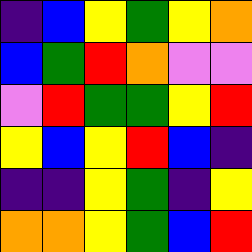[["indigo", "blue", "yellow", "green", "yellow", "orange"], ["blue", "green", "red", "orange", "violet", "violet"], ["violet", "red", "green", "green", "yellow", "red"], ["yellow", "blue", "yellow", "red", "blue", "indigo"], ["indigo", "indigo", "yellow", "green", "indigo", "yellow"], ["orange", "orange", "yellow", "green", "blue", "red"]]